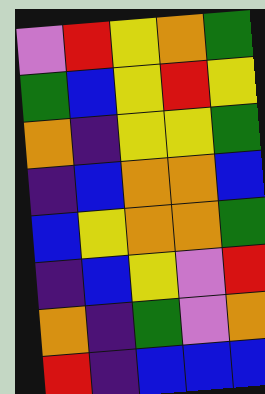[["violet", "red", "yellow", "orange", "green"], ["green", "blue", "yellow", "red", "yellow"], ["orange", "indigo", "yellow", "yellow", "green"], ["indigo", "blue", "orange", "orange", "blue"], ["blue", "yellow", "orange", "orange", "green"], ["indigo", "blue", "yellow", "violet", "red"], ["orange", "indigo", "green", "violet", "orange"], ["red", "indigo", "blue", "blue", "blue"]]